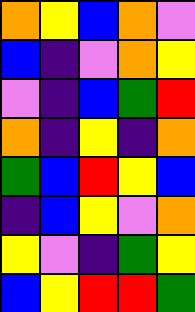[["orange", "yellow", "blue", "orange", "violet"], ["blue", "indigo", "violet", "orange", "yellow"], ["violet", "indigo", "blue", "green", "red"], ["orange", "indigo", "yellow", "indigo", "orange"], ["green", "blue", "red", "yellow", "blue"], ["indigo", "blue", "yellow", "violet", "orange"], ["yellow", "violet", "indigo", "green", "yellow"], ["blue", "yellow", "red", "red", "green"]]